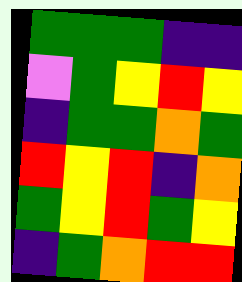[["green", "green", "green", "indigo", "indigo"], ["violet", "green", "yellow", "red", "yellow"], ["indigo", "green", "green", "orange", "green"], ["red", "yellow", "red", "indigo", "orange"], ["green", "yellow", "red", "green", "yellow"], ["indigo", "green", "orange", "red", "red"]]